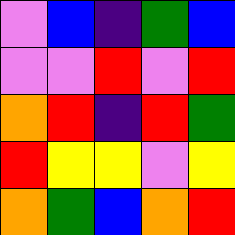[["violet", "blue", "indigo", "green", "blue"], ["violet", "violet", "red", "violet", "red"], ["orange", "red", "indigo", "red", "green"], ["red", "yellow", "yellow", "violet", "yellow"], ["orange", "green", "blue", "orange", "red"]]